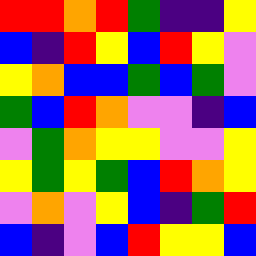[["red", "red", "orange", "red", "green", "indigo", "indigo", "yellow"], ["blue", "indigo", "red", "yellow", "blue", "red", "yellow", "violet"], ["yellow", "orange", "blue", "blue", "green", "blue", "green", "violet"], ["green", "blue", "red", "orange", "violet", "violet", "indigo", "blue"], ["violet", "green", "orange", "yellow", "yellow", "violet", "violet", "yellow"], ["yellow", "green", "yellow", "green", "blue", "red", "orange", "yellow"], ["violet", "orange", "violet", "yellow", "blue", "indigo", "green", "red"], ["blue", "indigo", "violet", "blue", "red", "yellow", "yellow", "blue"]]